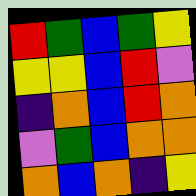[["red", "green", "blue", "green", "yellow"], ["yellow", "yellow", "blue", "red", "violet"], ["indigo", "orange", "blue", "red", "orange"], ["violet", "green", "blue", "orange", "orange"], ["orange", "blue", "orange", "indigo", "yellow"]]